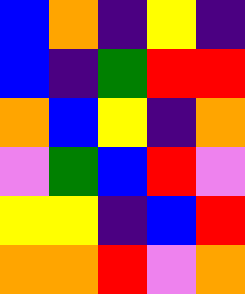[["blue", "orange", "indigo", "yellow", "indigo"], ["blue", "indigo", "green", "red", "red"], ["orange", "blue", "yellow", "indigo", "orange"], ["violet", "green", "blue", "red", "violet"], ["yellow", "yellow", "indigo", "blue", "red"], ["orange", "orange", "red", "violet", "orange"]]